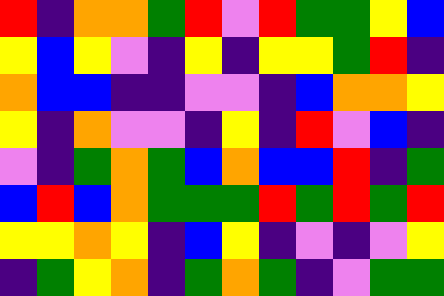[["red", "indigo", "orange", "orange", "green", "red", "violet", "red", "green", "green", "yellow", "blue"], ["yellow", "blue", "yellow", "violet", "indigo", "yellow", "indigo", "yellow", "yellow", "green", "red", "indigo"], ["orange", "blue", "blue", "indigo", "indigo", "violet", "violet", "indigo", "blue", "orange", "orange", "yellow"], ["yellow", "indigo", "orange", "violet", "violet", "indigo", "yellow", "indigo", "red", "violet", "blue", "indigo"], ["violet", "indigo", "green", "orange", "green", "blue", "orange", "blue", "blue", "red", "indigo", "green"], ["blue", "red", "blue", "orange", "green", "green", "green", "red", "green", "red", "green", "red"], ["yellow", "yellow", "orange", "yellow", "indigo", "blue", "yellow", "indigo", "violet", "indigo", "violet", "yellow"], ["indigo", "green", "yellow", "orange", "indigo", "green", "orange", "green", "indigo", "violet", "green", "green"]]